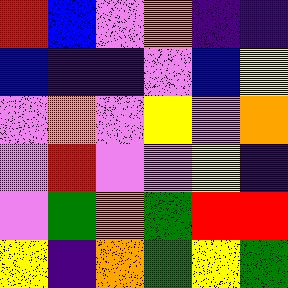[["red", "blue", "violet", "orange", "indigo", "indigo"], ["blue", "indigo", "indigo", "violet", "blue", "yellow"], ["violet", "orange", "violet", "yellow", "violet", "orange"], ["violet", "red", "violet", "violet", "yellow", "indigo"], ["violet", "green", "orange", "green", "red", "red"], ["yellow", "indigo", "orange", "green", "yellow", "green"]]